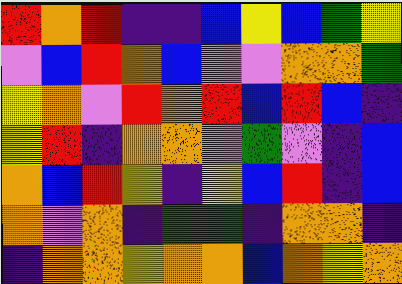[["red", "orange", "red", "indigo", "indigo", "blue", "yellow", "blue", "green", "yellow"], ["violet", "blue", "red", "orange", "blue", "violet", "violet", "orange", "orange", "green"], ["yellow", "orange", "violet", "red", "orange", "red", "blue", "red", "blue", "indigo"], ["yellow", "red", "indigo", "orange", "orange", "violet", "green", "violet", "indigo", "blue"], ["orange", "blue", "red", "yellow", "indigo", "yellow", "blue", "red", "indigo", "blue"], ["orange", "violet", "orange", "indigo", "green", "green", "indigo", "orange", "orange", "indigo"], ["indigo", "orange", "orange", "yellow", "orange", "orange", "blue", "orange", "yellow", "orange"]]